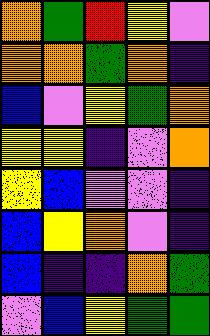[["orange", "green", "red", "yellow", "violet"], ["orange", "orange", "green", "orange", "indigo"], ["blue", "violet", "yellow", "green", "orange"], ["yellow", "yellow", "indigo", "violet", "orange"], ["yellow", "blue", "violet", "violet", "indigo"], ["blue", "yellow", "orange", "violet", "indigo"], ["blue", "indigo", "indigo", "orange", "green"], ["violet", "blue", "yellow", "green", "green"]]